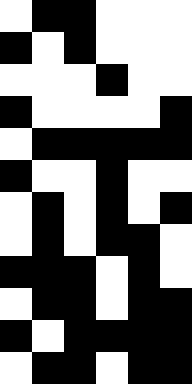[["white", "black", "black", "white", "white", "white"], ["black", "white", "black", "white", "white", "white"], ["white", "white", "white", "black", "white", "white"], ["black", "white", "white", "white", "white", "black"], ["white", "black", "black", "black", "black", "black"], ["black", "white", "white", "black", "white", "white"], ["white", "black", "white", "black", "white", "black"], ["white", "black", "white", "black", "black", "white"], ["black", "black", "black", "white", "black", "white"], ["white", "black", "black", "white", "black", "black"], ["black", "white", "black", "black", "black", "black"], ["white", "black", "black", "white", "black", "black"]]